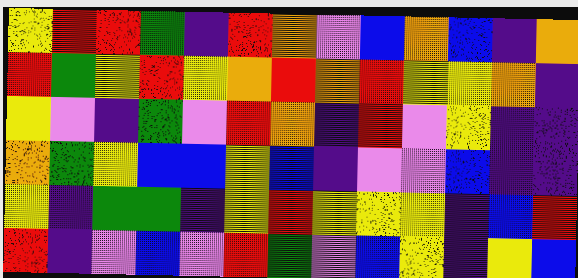[["yellow", "red", "red", "green", "indigo", "red", "orange", "violet", "blue", "orange", "blue", "indigo", "orange"], ["red", "green", "yellow", "red", "yellow", "orange", "red", "orange", "red", "yellow", "yellow", "orange", "indigo"], ["yellow", "violet", "indigo", "green", "violet", "red", "orange", "indigo", "red", "violet", "yellow", "indigo", "indigo"], ["orange", "green", "yellow", "blue", "blue", "yellow", "blue", "indigo", "violet", "violet", "blue", "indigo", "indigo"], ["yellow", "indigo", "green", "green", "indigo", "yellow", "red", "yellow", "yellow", "yellow", "indigo", "blue", "red"], ["red", "indigo", "violet", "blue", "violet", "red", "green", "violet", "blue", "yellow", "indigo", "yellow", "blue"]]